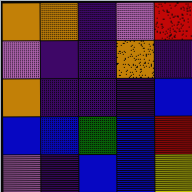[["orange", "orange", "indigo", "violet", "red"], ["violet", "indigo", "indigo", "orange", "indigo"], ["orange", "indigo", "indigo", "indigo", "blue"], ["blue", "blue", "green", "blue", "red"], ["violet", "indigo", "blue", "blue", "yellow"]]